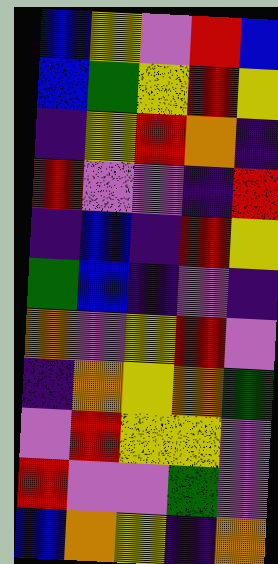[["blue", "yellow", "violet", "red", "blue"], ["blue", "green", "yellow", "red", "yellow"], ["indigo", "yellow", "red", "orange", "indigo"], ["red", "violet", "violet", "indigo", "red"], ["indigo", "blue", "indigo", "red", "yellow"], ["green", "blue", "indigo", "violet", "indigo"], ["orange", "violet", "yellow", "red", "violet"], ["indigo", "orange", "yellow", "orange", "green"], ["violet", "red", "yellow", "yellow", "violet"], ["red", "violet", "violet", "green", "violet"], ["blue", "orange", "yellow", "indigo", "orange"]]